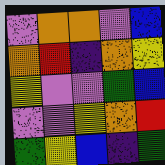[["violet", "orange", "orange", "violet", "blue"], ["orange", "red", "indigo", "orange", "yellow"], ["yellow", "violet", "violet", "green", "blue"], ["violet", "violet", "yellow", "orange", "red"], ["green", "yellow", "blue", "indigo", "green"]]